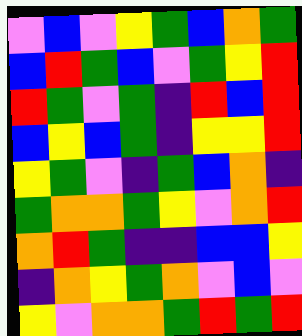[["violet", "blue", "violet", "yellow", "green", "blue", "orange", "green"], ["blue", "red", "green", "blue", "violet", "green", "yellow", "red"], ["red", "green", "violet", "green", "indigo", "red", "blue", "red"], ["blue", "yellow", "blue", "green", "indigo", "yellow", "yellow", "red"], ["yellow", "green", "violet", "indigo", "green", "blue", "orange", "indigo"], ["green", "orange", "orange", "green", "yellow", "violet", "orange", "red"], ["orange", "red", "green", "indigo", "indigo", "blue", "blue", "yellow"], ["indigo", "orange", "yellow", "green", "orange", "violet", "blue", "violet"], ["yellow", "violet", "orange", "orange", "green", "red", "green", "red"]]